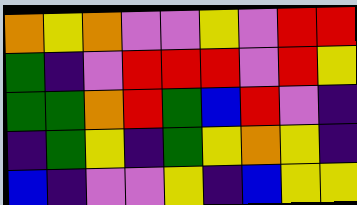[["orange", "yellow", "orange", "violet", "violet", "yellow", "violet", "red", "red"], ["green", "indigo", "violet", "red", "red", "red", "violet", "red", "yellow"], ["green", "green", "orange", "red", "green", "blue", "red", "violet", "indigo"], ["indigo", "green", "yellow", "indigo", "green", "yellow", "orange", "yellow", "indigo"], ["blue", "indigo", "violet", "violet", "yellow", "indigo", "blue", "yellow", "yellow"]]